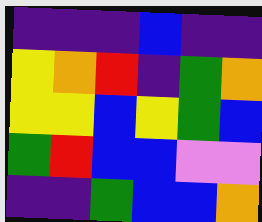[["indigo", "indigo", "indigo", "blue", "indigo", "indigo"], ["yellow", "orange", "red", "indigo", "green", "orange"], ["yellow", "yellow", "blue", "yellow", "green", "blue"], ["green", "red", "blue", "blue", "violet", "violet"], ["indigo", "indigo", "green", "blue", "blue", "orange"]]